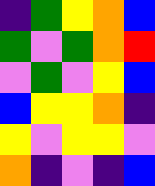[["indigo", "green", "yellow", "orange", "blue"], ["green", "violet", "green", "orange", "red"], ["violet", "green", "violet", "yellow", "blue"], ["blue", "yellow", "yellow", "orange", "indigo"], ["yellow", "violet", "yellow", "yellow", "violet"], ["orange", "indigo", "violet", "indigo", "blue"]]